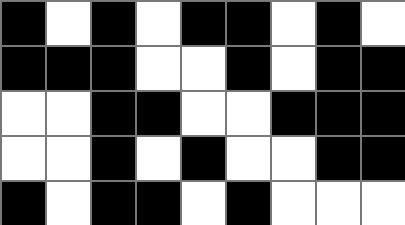[["black", "white", "black", "white", "black", "black", "white", "black", "white"], ["black", "black", "black", "white", "white", "black", "white", "black", "black"], ["white", "white", "black", "black", "white", "white", "black", "black", "black"], ["white", "white", "black", "white", "black", "white", "white", "black", "black"], ["black", "white", "black", "black", "white", "black", "white", "white", "white"]]